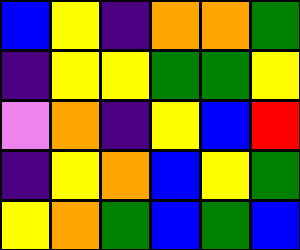[["blue", "yellow", "indigo", "orange", "orange", "green"], ["indigo", "yellow", "yellow", "green", "green", "yellow"], ["violet", "orange", "indigo", "yellow", "blue", "red"], ["indigo", "yellow", "orange", "blue", "yellow", "green"], ["yellow", "orange", "green", "blue", "green", "blue"]]